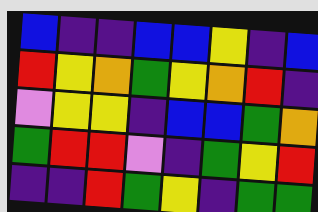[["blue", "indigo", "indigo", "blue", "blue", "yellow", "indigo", "blue"], ["red", "yellow", "orange", "green", "yellow", "orange", "red", "indigo"], ["violet", "yellow", "yellow", "indigo", "blue", "blue", "green", "orange"], ["green", "red", "red", "violet", "indigo", "green", "yellow", "red"], ["indigo", "indigo", "red", "green", "yellow", "indigo", "green", "green"]]